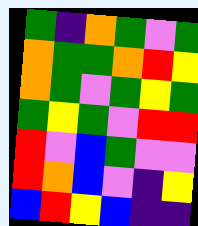[["green", "indigo", "orange", "green", "violet", "green"], ["orange", "green", "green", "orange", "red", "yellow"], ["orange", "green", "violet", "green", "yellow", "green"], ["green", "yellow", "green", "violet", "red", "red"], ["red", "violet", "blue", "green", "violet", "violet"], ["red", "orange", "blue", "violet", "indigo", "yellow"], ["blue", "red", "yellow", "blue", "indigo", "indigo"]]